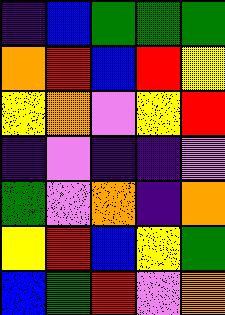[["indigo", "blue", "green", "green", "green"], ["orange", "red", "blue", "red", "yellow"], ["yellow", "orange", "violet", "yellow", "red"], ["indigo", "violet", "indigo", "indigo", "violet"], ["green", "violet", "orange", "indigo", "orange"], ["yellow", "red", "blue", "yellow", "green"], ["blue", "green", "red", "violet", "orange"]]